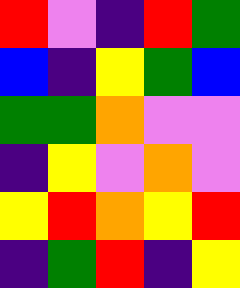[["red", "violet", "indigo", "red", "green"], ["blue", "indigo", "yellow", "green", "blue"], ["green", "green", "orange", "violet", "violet"], ["indigo", "yellow", "violet", "orange", "violet"], ["yellow", "red", "orange", "yellow", "red"], ["indigo", "green", "red", "indigo", "yellow"]]